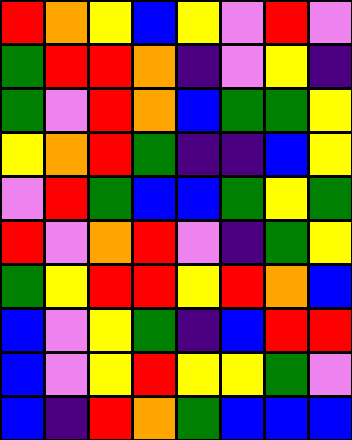[["red", "orange", "yellow", "blue", "yellow", "violet", "red", "violet"], ["green", "red", "red", "orange", "indigo", "violet", "yellow", "indigo"], ["green", "violet", "red", "orange", "blue", "green", "green", "yellow"], ["yellow", "orange", "red", "green", "indigo", "indigo", "blue", "yellow"], ["violet", "red", "green", "blue", "blue", "green", "yellow", "green"], ["red", "violet", "orange", "red", "violet", "indigo", "green", "yellow"], ["green", "yellow", "red", "red", "yellow", "red", "orange", "blue"], ["blue", "violet", "yellow", "green", "indigo", "blue", "red", "red"], ["blue", "violet", "yellow", "red", "yellow", "yellow", "green", "violet"], ["blue", "indigo", "red", "orange", "green", "blue", "blue", "blue"]]